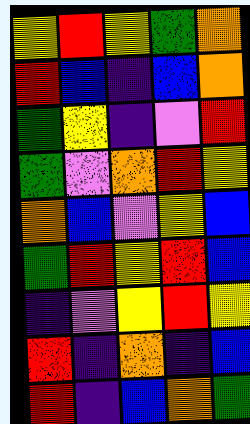[["yellow", "red", "yellow", "green", "orange"], ["red", "blue", "indigo", "blue", "orange"], ["green", "yellow", "indigo", "violet", "red"], ["green", "violet", "orange", "red", "yellow"], ["orange", "blue", "violet", "yellow", "blue"], ["green", "red", "yellow", "red", "blue"], ["indigo", "violet", "yellow", "red", "yellow"], ["red", "indigo", "orange", "indigo", "blue"], ["red", "indigo", "blue", "orange", "green"]]